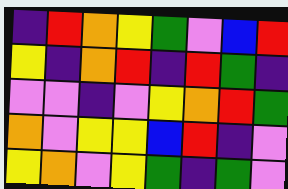[["indigo", "red", "orange", "yellow", "green", "violet", "blue", "red"], ["yellow", "indigo", "orange", "red", "indigo", "red", "green", "indigo"], ["violet", "violet", "indigo", "violet", "yellow", "orange", "red", "green"], ["orange", "violet", "yellow", "yellow", "blue", "red", "indigo", "violet"], ["yellow", "orange", "violet", "yellow", "green", "indigo", "green", "violet"]]